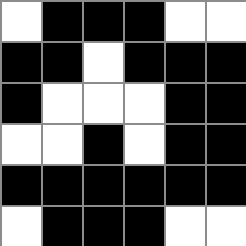[["white", "black", "black", "black", "white", "white"], ["black", "black", "white", "black", "black", "black"], ["black", "white", "white", "white", "black", "black"], ["white", "white", "black", "white", "black", "black"], ["black", "black", "black", "black", "black", "black"], ["white", "black", "black", "black", "white", "white"]]